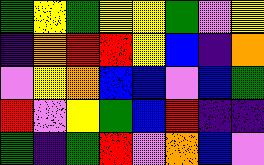[["green", "yellow", "green", "yellow", "yellow", "green", "violet", "yellow"], ["indigo", "orange", "red", "red", "yellow", "blue", "indigo", "orange"], ["violet", "yellow", "orange", "blue", "blue", "violet", "blue", "green"], ["red", "violet", "yellow", "green", "blue", "red", "indigo", "indigo"], ["green", "indigo", "green", "red", "violet", "orange", "blue", "violet"]]